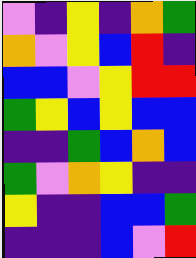[["violet", "indigo", "yellow", "indigo", "orange", "green"], ["orange", "violet", "yellow", "blue", "red", "indigo"], ["blue", "blue", "violet", "yellow", "red", "red"], ["green", "yellow", "blue", "yellow", "blue", "blue"], ["indigo", "indigo", "green", "blue", "orange", "blue"], ["green", "violet", "orange", "yellow", "indigo", "indigo"], ["yellow", "indigo", "indigo", "blue", "blue", "green"], ["indigo", "indigo", "indigo", "blue", "violet", "red"]]